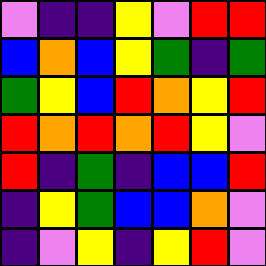[["violet", "indigo", "indigo", "yellow", "violet", "red", "red"], ["blue", "orange", "blue", "yellow", "green", "indigo", "green"], ["green", "yellow", "blue", "red", "orange", "yellow", "red"], ["red", "orange", "red", "orange", "red", "yellow", "violet"], ["red", "indigo", "green", "indigo", "blue", "blue", "red"], ["indigo", "yellow", "green", "blue", "blue", "orange", "violet"], ["indigo", "violet", "yellow", "indigo", "yellow", "red", "violet"]]